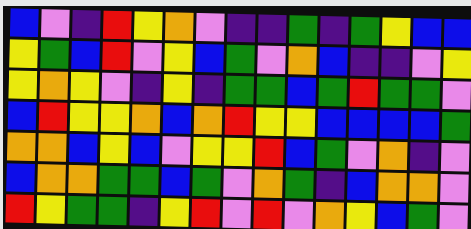[["blue", "violet", "indigo", "red", "yellow", "orange", "violet", "indigo", "indigo", "green", "indigo", "green", "yellow", "blue", "blue"], ["yellow", "green", "blue", "red", "violet", "yellow", "blue", "green", "violet", "orange", "blue", "indigo", "indigo", "violet", "yellow"], ["yellow", "orange", "yellow", "violet", "indigo", "yellow", "indigo", "green", "green", "blue", "green", "red", "green", "green", "violet"], ["blue", "red", "yellow", "yellow", "orange", "blue", "orange", "red", "yellow", "yellow", "blue", "blue", "blue", "blue", "green"], ["orange", "orange", "blue", "yellow", "blue", "violet", "yellow", "yellow", "red", "blue", "green", "violet", "orange", "indigo", "violet"], ["blue", "orange", "orange", "green", "green", "blue", "green", "violet", "orange", "green", "indigo", "blue", "orange", "orange", "violet"], ["red", "yellow", "green", "green", "indigo", "yellow", "red", "violet", "red", "violet", "orange", "yellow", "blue", "green", "violet"]]